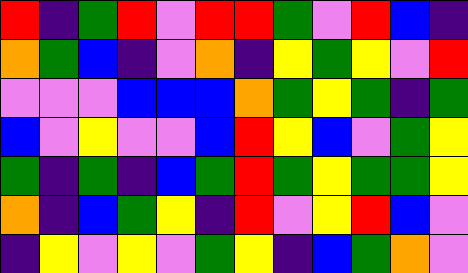[["red", "indigo", "green", "red", "violet", "red", "red", "green", "violet", "red", "blue", "indigo"], ["orange", "green", "blue", "indigo", "violet", "orange", "indigo", "yellow", "green", "yellow", "violet", "red"], ["violet", "violet", "violet", "blue", "blue", "blue", "orange", "green", "yellow", "green", "indigo", "green"], ["blue", "violet", "yellow", "violet", "violet", "blue", "red", "yellow", "blue", "violet", "green", "yellow"], ["green", "indigo", "green", "indigo", "blue", "green", "red", "green", "yellow", "green", "green", "yellow"], ["orange", "indigo", "blue", "green", "yellow", "indigo", "red", "violet", "yellow", "red", "blue", "violet"], ["indigo", "yellow", "violet", "yellow", "violet", "green", "yellow", "indigo", "blue", "green", "orange", "violet"]]